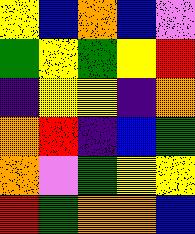[["yellow", "blue", "orange", "blue", "violet"], ["green", "yellow", "green", "yellow", "red"], ["indigo", "yellow", "yellow", "indigo", "orange"], ["orange", "red", "indigo", "blue", "green"], ["orange", "violet", "green", "yellow", "yellow"], ["red", "green", "orange", "orange", "blue"]]